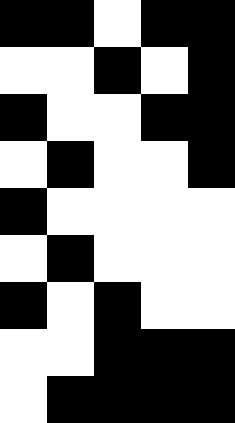[["black", "black", "white", "black", "black"], ["white", "white", "black", "white", "black"], ["black", "white", "white", "black", "black"], ["white", "black", "white", "white", "black"], ["black", "white", "white", "white", "white"], ["white", "black", "white", "white", "white"], ["black", "white", "black", "white", "white"], ["white", "white", "black", "black", "black"], ["white", "black", "black", "black", "black"]]